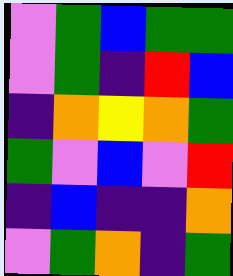[["violet", "green", "blue", "green", "green"], ["violet", "green", "indigo", "red", "blue"], ["indigo", "orange", "yellow", "orange", "green"], ["green", "violet", "blue", "violet", "red"], ["indigo", "blue", "indigo", "indigo", "orange"], ["violet", "green", "orange", "indigo", "green"]]